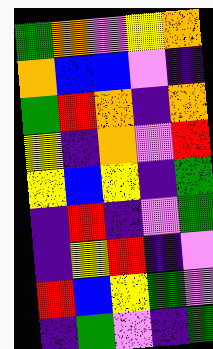[["green", "orange", "violet", "yellow", "orange"], ["orange", "blue", "blue", "violet", "indigo"], ["green", "red", "orange", "indigo", "orange"], ["yellow", "indigo", "orange", "violet", "red"], ["yellow", "blue", "yellow", "indigo", "green"], ["indigo", "red", "indigo", "violet", "green"], ["indigo", "yellow", "red", "indigo", "violet"], ["red", "blue", "yellow", "green", "violet"], ["indigo", "green", "violet", "indigo", "green"]]